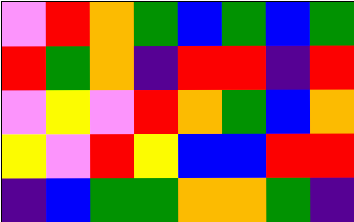[["violet", "red", "orange", "green", "blue", "green", "blue", "green"], ["red", "green", "orange", "indigo", "red", "red", "indigo", "red"], ["violet", "yellow", "violet", "red", "orange", "green", "blue", "orange"], ["yellow", "violet", "red", "yellow", "blue", "blue", "red", "red"], ["indigo", "blue", "green", "green", "orange", "orange", "green", "indigo"]]